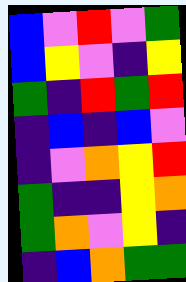[["blue", "violet", "red", "violet", "green"], ["blue", "yellow", "violet", "indigo", "yellow"], ["green", "indigo", "red", "green", "red"], ["indigo", "blue", "indigo", "blue", "violet"], ["indigo", "violet", "orange", "yellow", "red"], ["green", "indigo", "indigo", "yellow", "orange"], ["green", "orange", "violet", "yellow", "indigo"], ["indigo", "blue", "orange", "green", "green"]]